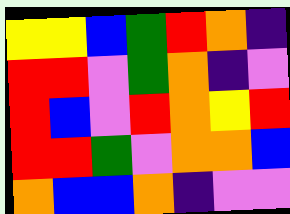[["yellow", "yellow", "blue", "green", "red", "orange", "indigo"], ["red", "red", "violet", "green", "orange", "indigo", "violet"], ["red", "blue", "violet", "red", "orange", "yellow", "red"], ["red", "red", "green", "violet", "orange", "orange", "blue"], ["orange", "blue", "blue", "orange", "indigo", "violet", "violet"]]